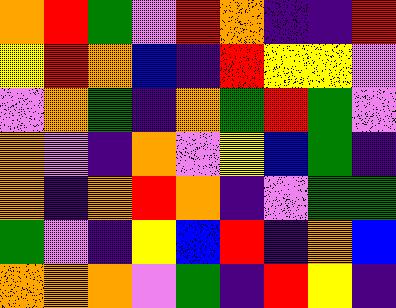[["orange", "red", "green", "violet", "red", "orange", "indigo", "indigo", "red"], ["yellow", "red", "orange", "blue", "indigo", "red", "yellow", "yellow", "violet"], ["violet", "orange", "green", "indigo", "orange", "green", "red", "green", "violet"], ["orange", "violet", "indigo", "orange", "violet", "yellow", "blue", "green", "indigo"], ["orange", "indigo", "orange", "red", "orange", "indigo", "violet", "green", "green"], ["green", "violet", "indigo", "yellow", "blue", "red", "indigo", "orange", "blue"], ["orange", "orange", "orange", "violet", "green", "indigo", "red", "yellow", "indigo"]]